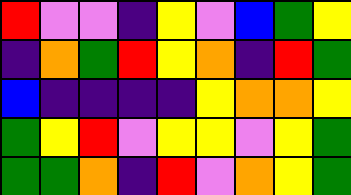[["red", "violet", "violet", "indigo", "yellow", "violet", "blue", "green", "yellow"], ["indigo", "orange", "green", "red", "yellow", "orange", "indigo", "red", "green"], ["blue", "indigo", "indigo", "indigo", "indigo", "yellow", "orange", "orange", "yellow"], ["green", "yellow", "red", "violet", "yellow", "yellow", "violet", "yellow", "green"], ["green", "green", "orange", "indigo", "red", "violet", "orange", "yellow", "green"]]